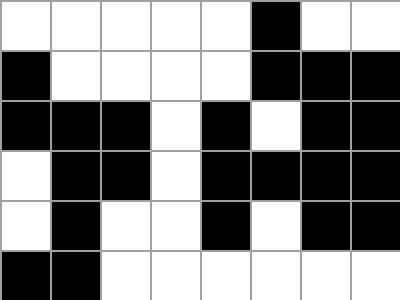[["white", "white", "white", "white", "white", "black", "white", "white"], ["black", "white", "white", "white", "white", "black", "black", "black"], ["black", "black", "black", "white", "black", "white", "black", "black"], ["white", "black", "black", "white", "black", "black", "black", "black"], ["white", "black", "white", "white", "black", "white", "black", "black"], ["black", "black", "white", "white", "white", "white", "white", "white"]]